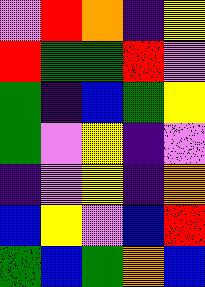[["violet", "red", "orange", "indigo", "yellow"], ["red", "green", "green", "red", "violet"], ["green", "indigo", "blue", "green", "yellow"], ["green", "violet", "yellow", "indigo", "violet"], ["indigo", "violet", "yellow", "indigo", "orange"], ["blue", "yellow", "violet", "blue", "red"], ["green", "blue", "green", "orange", "blue"]]